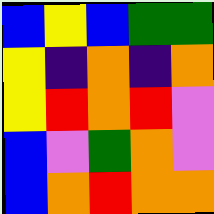[["blue", "yellow", "blue", "green", "green"], ["yellow", "indigo", "orange", "indigo", "orange"], ["yellow", "red", "orange", "red", "violet"], ["blue", "violet", "green", "orange", "violet"], ["blue", "orange", "red", "orange", "orange"]]